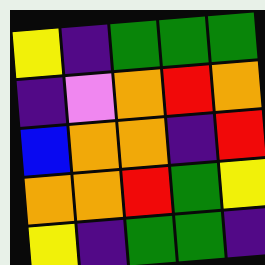[["yellow", "indigo", "green", "green", "green"], ["indigo", "violet", "orange", "red", "orange"], ["blue", "orange", "orange", "indigo", "red"], ["orange", "orange", "red", "green", "yellow"], ["yellow", "indigo", "green", "green", "indigo"]]